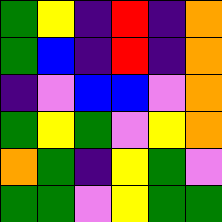[["green", "yellow", "indigo", "red", "indigo", "orange"], ["green", "blue", "indigo", "red", "indigo", "orange"], ["indigo", "violet", "blue", "blue", "violet", "orange"], ["green", "yellow", "green", "violet", "yellow", "orange"], ["orange", "green", "indigo", "yellow", "green", "violet"], ["green", "green", "violet", "yellow", "green", "green"]]